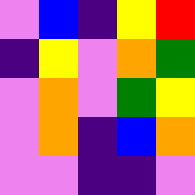[["violet", "blue", "indigo", "yellow", "red"], ["indigo", "yellow", "violet", "orange", "green"], ["violet", "orange", "violet", "green", "yellow"], ["violet", "orange", "indigo", "blue", "orange"], ["violet", "violet", "indigo", "indigo", "violet"]]